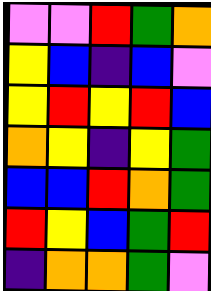[["violet", "violet", "red", "green", "orange"], ["yellow", "blue", "indigo", "blue", "violet"], ["yellow", "red", "yellow", "red", "blue"], ["orange", "yellow", "indigo", "yellow", "green"], ["blue", "blue", "red", "orange", "green"], ["red", "yellow", "blue", "green", "red"], ["indigo", "orange", "orange", "green", "violet"]]